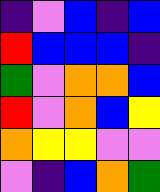[["indigo", "violet", "blue", "indigo", "blue"], ["red", "blue", "blue", "blue", "indigo"], ["green", "violet", "orange", "orange", "blue"], ["red", "violet", "orange", "blue", "yellow"], ["orange", "yellow", "yellow", "violet", "violet"], ["violet", "indigo", "blue", "orange", "green"]]